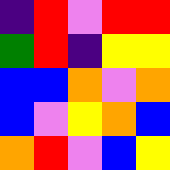[["indigo", "red", "violet", "red", "red"], ["green", "red", "indigo", "yellow", "yellow"], ["blue", "blue", "orange", "violet", "orange"], ["blue", "violet", "yellow", "orange", "blue"], ["orange", "red", "violet", "blue", "yellow"]]